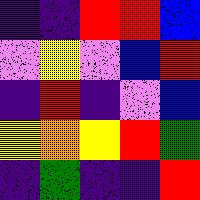[["indigo", "indigo", "red", "red", "blue"], ["violet", "yellow", "violet", "blue", "red"], ["indigo", "red", "indigo", "violet", "blue"], ["yellow", "orange", "yellow", "red", "green"], ["indigo", "green", "indigo", "indigo", "red"]]